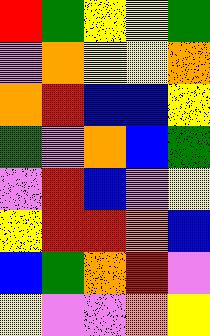[["red", "green", "yellow", "yellow", "green"], ["violet", "orange", "yellow", "yellow", "orange"], ["orange", "red", "blue", "blue", "yellow"], ["green", "violet", "orange", "blue", "green"], ["violet", "red", "blue", "violet", "yellow"], ["yellow", "red", "red", "orange", "blue"], ["blue", "green", "orange", "red", "violet"], ["yellow", "violet", "violet", "orange", "yellow"]]